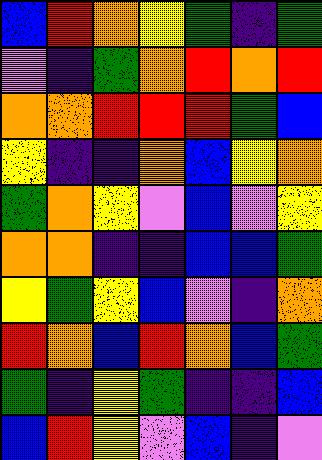[["blue", "red", "orange", "yellow", "green", "indigo", "green"], ["violet", "indigo", "green", "orange", "red", "orange", "red"], ["orange", "orange", "red", "red", "red", "green", "blue"], ["yellow", "indigo", "indigo", "orange", "blue", "yellow", "orange"], ["green", "orange", "yellow", "violet", "blue", "violet", "yellow"], ["orange", "orange", "indigo", "indigo", "blue", "blue", "green"], ["yellow", "green", "yellow", "blue", "violet", "indigo", "orange"], ["red", "orange", "blue", "red", "orange", "blue", "green"], ["green", "indigo", "yellow", "green", "indigo", "indigo", "blue"], ["blue", "red", "yellow", "violet", "blue", "indigo", "violet"]]